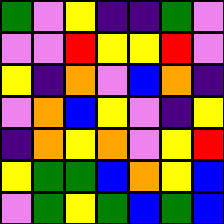[["green", "violet", "yellow", "indigo", "indigo", "green", "violet"], ["violet", "violet", "red", "yellow", "yellow", "red", "violet"], ["yellow", "indigo", "orange", "violet", "blue", "orange", "indigo"], ["violet", "orange", "blue", "yellow", "violet", "indigo", "yellow"], ["indigo", "orange", "yellow", "orange", "violet", "yellow", "red"], ["yellow", "green", "green", "blue", "orange", "yellow", "blue"], ["violet", "green", "yellow", "green", "blue", "green", "blue"]]